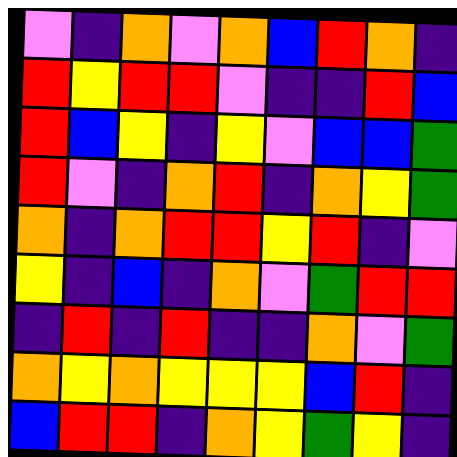[["violet", "indigo", "orange", "violet", "orange", "blue", "red", "orange", "indigo"], ["red", "yellow", "red", "red", "violet", "indigo", "indigo", "red", "blue"], ["red", "blue", "yellow", "indigo", "yellow", "violet", "blue", "blue", "green"], ["red", "violet", "indigo", "orange", "red", "indigo", "orange", "yellow", "green"], ["orange", "indigo", "orange", "red", "red", "yellow", "red", "indigo", "violet"], ["yellow", "indigo", "blue", "indigo", "orange", "violet", "green", "red", "red"], ["indigo", "red", "indigo", "red", "indigo", "indigo", "orange", "violet", "green"], ["orange", "yellow", "orange", "yellow", "yellow", "yellow", "blue", "red", "indigo"], ["blue", "red", "red", "indigo", "orange", "yellow", "green", "yellow", "indigo"]]